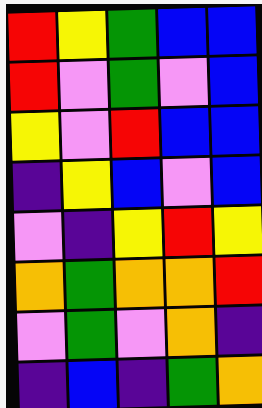[["red", "yellow", "green", "blue", "blue"], ["red", "violet", "green", "violet", "blue"], ["yellow", "violet", "red", "blue", "blue"], ["indigo", "yellow", "blue", "violet", "blue"], ["violet", "indigo", "yellow", "red", "yellow"], ["orange", "green", "orange", "orange", "red"], ["violet", "green", "violet", "orange", "indigo"], ["indigo", "blue", "indigo", "green", "orange"]]